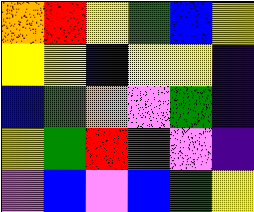[["orange", "red", "yellow", "green", "blue", "yellow"], ["yellow", "yellow", "blue", "yellow", "yellow", "indigo"], ["blue", "green", "orange", "violet", "green", "indigo"], ["yellow", "green", "red", "green", "violet", "indigo"], ["violet", "blue", "violet", "blue", "green", "yellow"]]